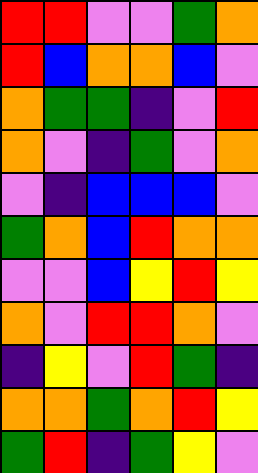[["red", "red", "violet", "violet", "green", "orange"], ["red", "blue", "orange", "orange", "blue", "violet"], ["orange", "green", "green", "indigo", "violet", "red"], ["orange", "violet", "indigo", "green", "violet", "orange"], ["violet", "indigo", "blue", "blue", "blue", "violet"], ["green", "orange", "blue", "red", "orange", "orange"], ["violet", "violet", "blue", "yellow", "red", "yellow"], ["orange", "violet", "red", "red", "orange", "violet"], ["indigo", "yellow", "violet", "red", "green", "indigo"], ["orange", "orange", "green", "orange", "red", "yellow"], ["green", "red", "indigo", "green", "yellow", "violet"]]